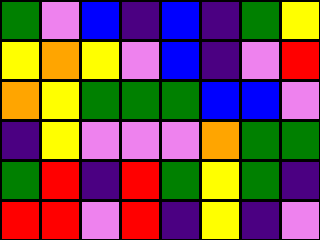[["green", "violet", "blue", "indigo", "blue", "indigo", "green", "yellow"], ["yellow", "orange", "yellow", "violet", "blue", "indigo", "violet", "red"], ["orange", "yellow", "green", "green", "green", "blue", "blue", "violet"], ["indigo", "yellow", "violet", "violet", "violet", "orange", "green", "green"], ["green", "red", "indigo", "red", "green", "yellow", "green", "indigo"], ["red", "red", "violet", "red", "indigo", "yellow", "indigo", "violet"]]